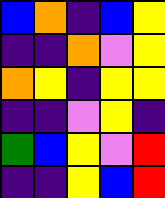[["blue", "orange", "indigo", "blue", "yellow"], ["indigo", "indigo", "orange", "violet", "yellow"], ["orange", "yellow", "indigo", "yellow", "yellow"], ["indigo", "indigo", "violet", "yellow", "indigo"], ["green", "blue", "yellow", "violet", "red"], ["indigo", "indigo", "yellow", "blue", "red"]]